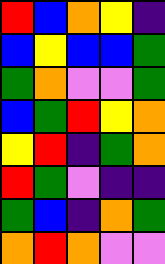[["red", "blue", "orange", "yellow", "indigo"], ["blue", "yellow", "blue", "blue", "green"], ["green", "orange", "violet", "violet", "green"], ["blue", "green", "red", "yellow", "orange"], ["yellow", "red", "indigo", "green", "orange"], ["red", "green", "violet", "indigo", "indigo"], ["green", "blue", "indigo", "orange", "green"], ["orange", "red", "orange", "violet", "violet"]]